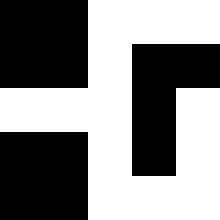[["black", "black", "white", "white", "white"], ["black", "black", "white", "black", "black"], ["white", "white", "white", "black", "white"], ["black", "black", "white", "black", "white"], ["black", "black", "white", "white", "white"]]